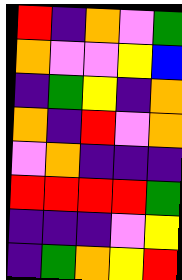[["red", "indigo", "orange", "violet", "green"], ["orange", "violet", "violet", "yellow", "blue"], ["indigo", "green", "yellow", "indigo", "orange"], ["orange", "indigo", "red", "violet", "orange"], ["violet", "orange", "indigo", "indigo", "indigo"], ["red", "red", "red", "red", "green"], ["indigo", "indigo", "indigo", "violet", "yellow"], ["indigo", "green", "orange", "yellow", "red"]]